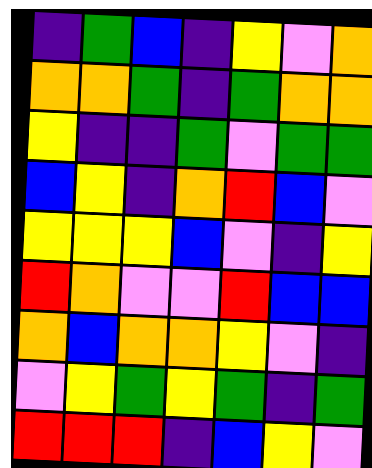[["indigo", "green", "blue", "indigo", "yellow", "violet", "orange"], ["orange", "orange", "green", "indigo", "green", "orange", "orange"], ["yellow", "indigo", "indigo", "green", "violet", "green", "green"], ["blue", "yellow", "indigo", "orange", "red", "blue", "violet"], ["yellow", "yellow", "yellow", "blue", "violet", "indigo", "yellow"], ["red", "orange", "violet", "violet", "red", "blue", "blue"], ["orange", "blue", "orange", "orange", "yellow", "violet", "indigo"], ["violet", "yellow", "green", "yellow", "green", "indigo", "green"], ["red", "red", "red", "indigo", "blue", "yellow", "violet"]]